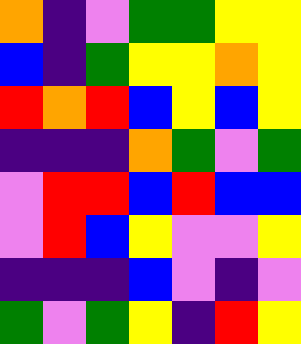[["orange", "indigo", "violet", "green", "green", "yellow", "yellow"], ["blue", "indigo", "green", "yellow", "yellow", "orange", "yellow"], ["red", "orange", "red", "blue", "yellow", "blue", "yellow"], ["indigo", "indigo", "indigo", "orange", "green", "violet", "green"], ["violet", "red", "red", "blue", "red", "blue", "blue"], ["violet", "red", "blue", "yellow", "violet", "violet", "yellow"], ["indigo", "indigo", "indigo", "blue", "violet", "indigo", "violet"], ["green", "violet", "green", "yellow", "indigo", "red", "yellow"]]